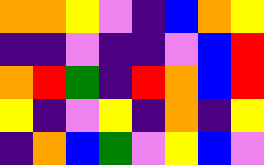[["orange", "orange", "yellow", "violet", "indigo", "blue", "orange", "yellow"], ["indigo", "indigo", "violet", "indigo", "indigo", "violet", "blue", "red"], ["orange", "red", "green", "indigo", "red", "orange", "blue", "red"], ["yellow", "indigo", "violet", "yellow", "indigo", "orange", "indigo", "yellow"], ["indigo", "orange", "blue", "green", "violet", "yellow", "blue", "violet"]]